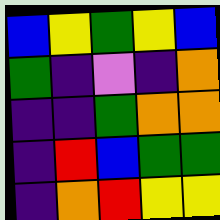[["blue", "yellow", "green", "yellow", "blue"], ["green", "indigo", "violet", "indigo", "orange"], ["indigo", "indigo", "green", "orange", "orange"], ["indigo", "red", "blue", "green", "green"], ["indigo", "orange", "red", "yellow", "yellow"]]